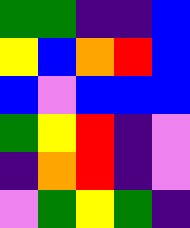[["green", "green", "indigo", "indigo", "blue"], ["yellow", "blue", "orange", "red", "blue"], ["blue", "violet", "blue", "blue", "blue"], ["green", "yellow", "red", "indigo", "violet"], ["indigo", "orange", "red", "indigo", "violet"], ["violet", "green", "yellow", "green", "indigo"]]